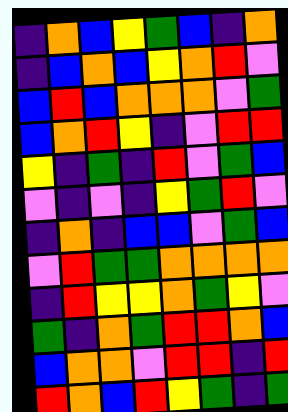[["indigo", "orange", "blue", "yellow", "green", "blue", "indigo", "orange"], ["indigo", "blue", "orange", "blue", "yellow", "orange", "red", "violet"], ["blue", "red", "blue", "orange", "orange", "orange", "violet", "green"], ["blue", "orange", "red", "yellow", "indigo", "violet", "red", "red"], ["yellow", "indigo", "green", "indigo", "red", "violet", "green", "blue"], ["violet", "indigo", "violet", "indigo", "yellow", "green", "red", "violet"], ["indigo", "orange", "indigo", "blue", "blue", "violet", "green", "blue"], ["violet", "red", "green", "green", "orange", "orange", "orange", "orange"], ["indigo", "red", "yellow", "yellow", "orange", "green", "yellow", "violet"], ["green", "indigo", "orange", "green", "red", "red", "orange", "blue"], ["blue", "orange", "orange", "violet", "red", "red", "indigo", "red"], ["red", "orange", "blue", "red", "yellow", "green", "indigo", "green"]]